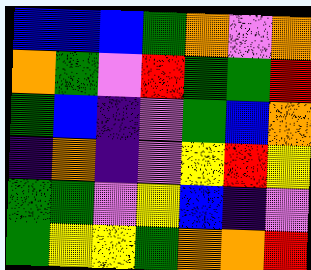[["blue", "blue", "blue", "green", "orange", "violet", "orange"], ["orange", "green", "violet", "red", "green", "green", "red"], ["green", "blue", "indigo", "violet", "green", "blue", "orange"], ["indigo", "orange", "indigo", "violet", "yellow", "red", "yellow"], ["green", "green", "violet", "yellow", "blue", "indigo", "violet"], ["green", "yellow", "yellow", "green", "orange", "orange", "red"]]